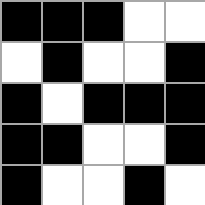[["black", "black", "black", "white", "white"], ["white", "black", "white", "white", "black"], ["black", "white", "black", "black", "black"], ["black", "black", "white", "white", "black"], ["black", "white", "white", "black", "white"]]